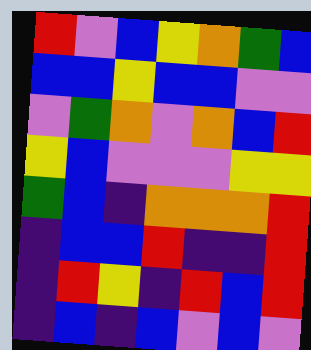[["red", "violet", "blue", "yellow", "orange", "green", "blue"], ["blue", "blue", "yellow", "blue", "blue", "violet", "violet"], ["violet", "green", "orange", "violet", "orange", "blue", "red"], ["yellow", "blue", "violet", "violet", "violet", "yellow", "yellow"], ["green", "blue", "indigo", "orange", "orange", "orange", "red"], ["indigo", "blue", "blue", "red", "indigo", "indigo", "red"], ["indigo", "red", "yellow", "indigo", "red", "blue", "red"], ["indigo", "blue", "indigo", "blue", "violet", "blue", "violet"]]